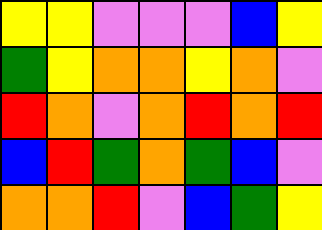[["yellow", "yellow", "violet", "violet", "violet", "blue", "yellow"], ["green", "yellow", "orange", "orange", "yellow", "orange", "violet"], ["red", "orange", "violet", "orange", "red", "orange", "red"], ["blue", "red", "green", "orange", "green", "blue", "violet"], ["orange", "orange", "red", "violet", "blue", "green", "yellow"]]